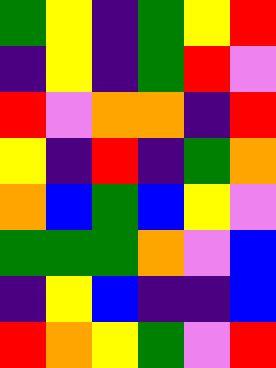[["green", "yellow", "indigo", "green", "yellow", "red"], ["indigo", "yellow", "indigo", "green", "red", "violet"], ["red", "violet", "orange", "orange", "indigo", "red"], ["yellow", "indigo", "red", "indigo", "green", "orange"], ["orange", "blue", "green", "blue", "yellow", "violet"], ["green", "green", "green", "orange", "violet", "blue"], ["indigo", "yellow", "blue", "indigo", "indigo", "blue"], ["red", "orange", "yellow", "green", "violet", "red"]]